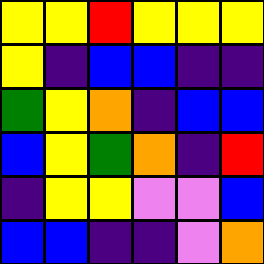[["yellow", "yellow", "red", "yellow", "yellow", "yellow"], ["yellow", "indigo", "blue", "blue", "indigo", "indigo"], ["green", "yellow", "orange", "indigo", "blue", "blue"], ["blue", "yellow", "green", "orange", "indigo", "red"], ["indigo", "yellow", "yellow", "violet", "violet", "blue"], ["blue", "blue", "indigo", "indigo", "violet", "orange"]]